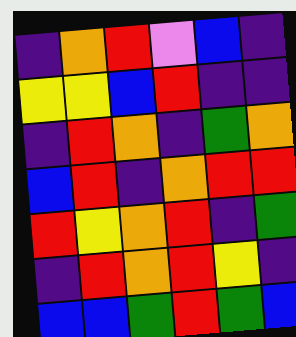[["indigo", "orange", "red", "violet", "blue", "indigo"], ["yellow", "yellow", "blue", "red", "indigo", "indigo"], ["indigo", "red", "orange", "indigo", "green", "orange"], ["blue", "red", "indigo", "orange", "red", "red"], ["red", "yellow", "orange", "red", "indigo", "green"], ["indigo", "red", "orange", "red", "yellow", "indigo"], ["blue", "blue", "green", "red", "green", "blue"]]